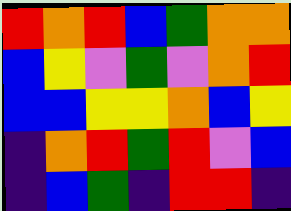[["red", "orange", "red", "blue", "green", "orange", "orange"], ["blue", "yellow", "violet", "green", "violet", "orange", "red"], ["blue", "blue", "yellow", "yellow", "orange", "blue", "yellow"], ["indigo", "orange", "red", "green", "red", "violet", "blue"], ["indigo", "blue", "green", "indigo", "red", "red", "indigo"]]